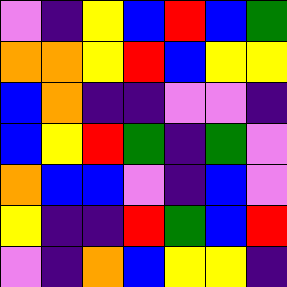[["violet", "indigo", "yellow", "blue", "red", "blue", "green"], ["orange", "orange", "yellow", "red", "blue", "yellow", "yellow"], ["blue", "orange", "indigo", "indigo", "violet", "violet", "indigo"], ["blue", "yellow", "red", "green", "indigo", "green", "violet"], ["orange", "blue", "blue", "violet", "indigo", "blue", "violet"], ["yellow", "indigo", "indigo", "red", "green", "blue", "red"], ["violet", "indigo", "orange", "blue", "yellow", "yellow", "indigo"]]